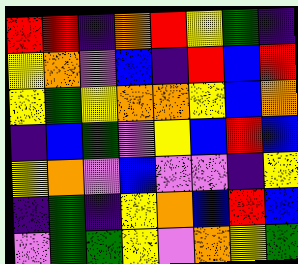[["red", "red", "indigo", "orange", "red", "yellow", "green", "indigo"], ["yellow", "orange", "violet", "blue", "indigo", "red", "blue", "red"], ["yellow", "green", "yellow", "orange", "orange", "yellow", "blue", "orange"], ["indigo", "blue", "green", "violet", "yellow", "blue", "red", "blue"], ["yellow", "orange", "violet", "blue", "violet", "violet", "indigo", "yellow"], ["indigo", "green", "indigo", "yellow", "orange", "blue", "red", "blue"], ["violet", "green", "green", "yellow", "violet", "orange", "yellow", "green"]]